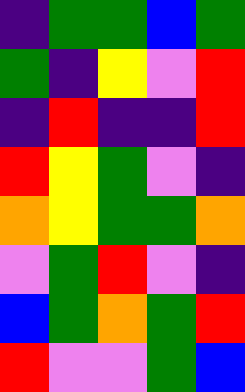[["indigo", "green", "green", "blue", "green"], ["green", "indigo", "yellow", "violet", "red"], ["indigo", "red", "indigo", "indigo", "red"], ["red", "yellow", "green", "violet", "indigo"], ["orange", "yellow", "green", "green", "orange"], ["violet", "green", "red", "violet", "indigo"], ["blue", "green", "orange", "green", "red"], ["red", "violet", "violet", "green", "blue"]]